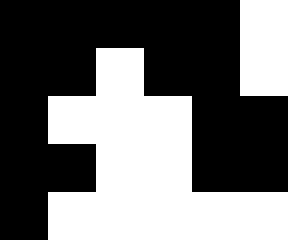[["black", "black", "black", "black", "black", "white"], ["black", "black", "white", "black", "black", "white"], ["black", "white", "white", "white", "black", "black"], ["black", "black", "white", "white", "black", "black"], ["black", "white", "white", "white", "white", "white"]]